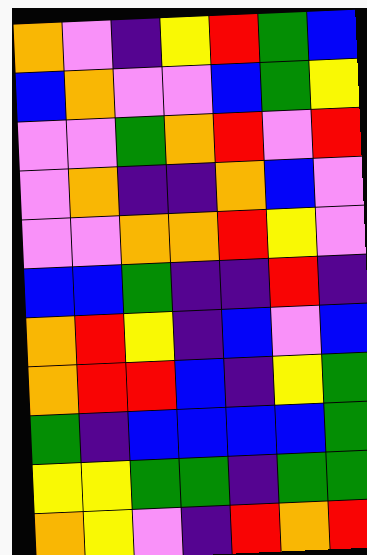[["orange", "violet", "indigo", "yellow", "red", "green", "blue"], ["blue", "orange", "violet", "violet", "blue", "green", "yellow"], ["violet", "violet", "green", "orange", "red", "violet", "red"], ["violet", "orange", "indigo", "indigo", "orange", "blue", "violet"], ["violet", "violet", "orange", "orange", "red", "yellow", "violet"], ["blue", "blue", "green", "indigo", "indigo", "red", "indigo"], ["orange", "red", "yellow", "indigo", "blue", "violet", "blue"], ["orange", "red", "red", "blue", "indigo", "yellow", "green"], ["green", "indigo", "blue", "blue", "blue", "blue", "green"], ["yellow", "yellow", "green", "green", "indigo", "green", "green"], ["orange", "yellow", "violet", "indigo", "red", "orange", "red"]]